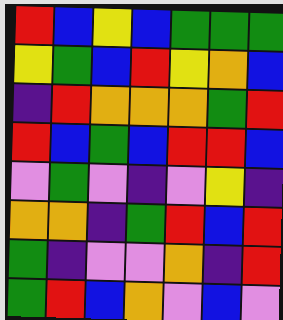[["red", "blue", "yellow", "blue", "green", "green", "green"], ["yellow", "green", "blue", "red", "yellow", "orange", "blue"], ["indigo", "red", "orange", "orange", "orange", "green", "red"], ["red", "blue", "green", "blue", "red", "red", "blue"], ["violet", "green", "violet", "indigo", "violet", "yellow", "indigo"], ["orange", "orange", "indigo", "green", "red", "blue", "red"], ["green", "indigo", "violet", "violet", "orange", "indigo", "red"], ["green", "red", "blue", "orange", "violet", "blue", "violet"]]